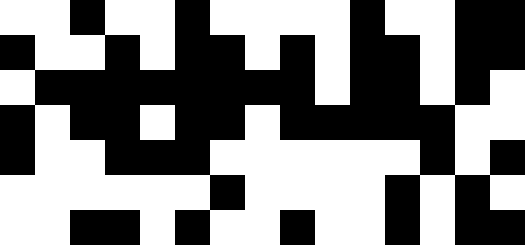[["white", "white", "black", "white", "white", "black", "white", "white", "white", "white", "black", "white", "white", "black", "black"], ["black", "white", "white", "black", "white", "black", "black", "white", "black", "white", "black", "black", "white", "black", "black"], ["white", "black", "black", "black", "black", "black", "black", "black", "black", "white", "black", "black", "white", "black", "white"], ["black", "white", "black", "black", "white", "black", "black", "white", "black", "black", "black", "black", "black", "white", "white"], ["black", "white", "white", "black", "black", "black", "white", "white", "white", "white", "white", "white", "black", "white", "black"], ["white", "white", "white", "white", "white", "white", "black", "white", "white", "white", "white", "black", "white", "black", "white"], ["white", "white", "black", "black", "white", "black", "white", "white", "black", "white", "white", "black", "white", "black", "black"]]